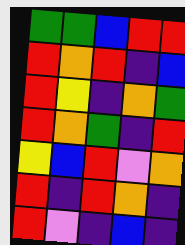[["green", "green", "blue", "red", "red"], ["red", "orange", "red", "indigo", "blue"], ["red", "yellow", "indigo", "orange", "green"], ["red", "orange", "green", "indigo", "red"], ["yellow", "blue", "red", "violet", "orange"], ["red", "indigo", "red", "orange", "indigo"], ["red", "violet", "indigo", "blue", "indigo"]]